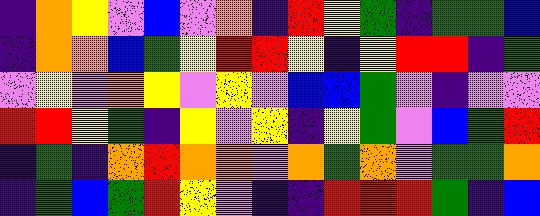[["indigo", "orange", "yellow", "violet", "blue", "violet", "orange", "indigo", "red", "yellow", "green", "indigo", "green", "green", "blue"], ["indigo", "orange", "orange", "blue", "green", "yellow", "red", "red", "yellow", "indigo", "yellow", "red", "red", "indigo", "green"], ["violet", "yellow", "violet", "orange", "yellow", "violet", "yellow", "violet", "blue", "blue", "green", "violet", "indigo", "violet", "violet"], ["red", "red", "yellow", "green", "indigo", "yellow", "violet", "yellow", "indigo", "yellow", "green", "violet", "blue", "green", "red"], ["indigo", "green", "indigo", "orange", "red", "orange", "orange", "violet", "orange", "green", "orange", "violet", "green", "green", "orange"], ["indigo", "green", "blue", "green", "red", "yellow", "violet", "indigo", "indigo", "red", "red", "red", "green", "indigo", "blue"]]